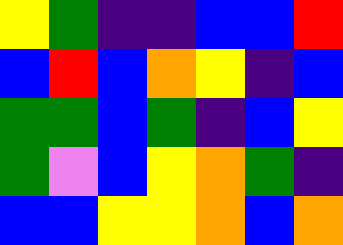[["yellow", "green", "indigo", "indigo", "blue", "blue", "red"], ["blue", "red", "blue", "orange", "yellow", "indigo", "blue"], ["green", "green", "blue", "green", "indigo", "blue", "yellow"], ["green", "violet", "blue", "yellow", "orange", "green", "indigo"], ["blue", "blue", "yellow", "yellow", "orange", "blue", "orange"]]